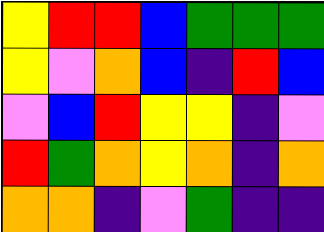[["yellow", "red", "red", "blue", "green", "green", "green"], ["yellow", "violet", "orange", "blue", "indigo", "red", "blue"], ["violet", "blue", "red", "yellow", "yellow", "indigo", "violet"], ["red", "green", "orange", "yellow", "orange", "indigo", "orange"], ["orange", "orange", "indigo", "violet", "green", "indigo", "indigo"]]